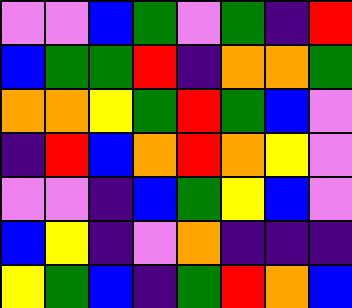[["violet", "violet", "blue", "green", "violet", "green", "indigo", "red"], ["blue", "green", "green", "red", "indigo", "orange", "orange", "green"], ["orange", "orange", "yellow", "green", "red", "green", "blue", "violet"], ["indigo", "red", "blue", "orange", "red", "orange", "yellow", "violet"], ["violet", "violet", "indigo", "blue", "green", "yellow", "blue", "violet"], ["blue", "yellow", "indigo", "violet", "orange", "indigo", "indigo", "indigo"], ["yellow", "green", "blue", "indigo", "green", "red", "orange", "blue"]]